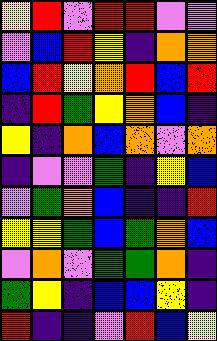[["yellow", "red", "violet", "red", "red", "violet", "violet"], ["violet", "blue", "red", "yellow", "indigo", "orange", "orange"], ["blue", "red", "yellow", "orange", "red", "blue", "red"], ["indigo", "red", "green", "yellow", "orange", "blue", "indigo"], ["yellow", "indigo", "orange", "blue", "orange", "violet", "orange"], ["indigo", "violet", "violet", "green", "indigo", "yellow", "blue"], ["violet", "green", "orange", "blue", "indigo", "indigo", "red"], ["yellow", "yellow", "green", "blue", "green", "orange", "blue"], ["violet", "orange", "violet", "green", "green", "orange", "indigo"], ["green", "yellow", "indigo", "blue", "blue", "yellow", "indigo"], ["red", "indigo", "indigo", "violet", "red", "blue", "yellow"]]